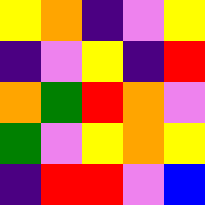[["yellow", "orange", "indigo", "violet", "yellow"], ["indigo", "violet", "yellow", "indigo", "red"], ["orange", "green", "red", "orange", "violet"], ["green", "violet", "yellow", "orange", "yellow"], ["indigo", "red", "red", "violet", "blue"]]